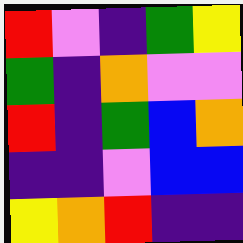[["red", "violet", "indigo", "green", "yellow"], ["green", "indigo", "orange", "violet", "violet"], ["red", "indigo", "green", "blue", "orange"], ["indigo", "indigo", "violet", "blue", "blue"], ["yellow", "orange", "red", "indigo", "indigo"]]